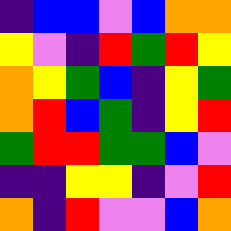[["indigo", "blue", "blue", "violet", "blue", "orange", "orange"], ["yellow", "violet", "indigo", "red", "green", "red", "yellow"], ["orange", "yellow", "green", "blue", "indigo", "yellow", "green"], ["orange", "red", "blue", "green", "indigo", "yellow", "red"], ["green", "red", "red", "green", "green", "blue", "violet"], ["indigo", "indigo", "yellow", "yellow", "indigo", "violet", "red"], ["orange", "indigo", "red", "violet", "violet", "blue", "orange"]]